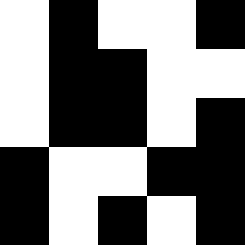[["white", "black", "white", "white", "black"], ["white", "black", "black", "white", "white"], ["white", "black", "black", "white", "black"], ["black", "white", "white", "black", "black"], ["black", "white", "black", "white", "black"]]